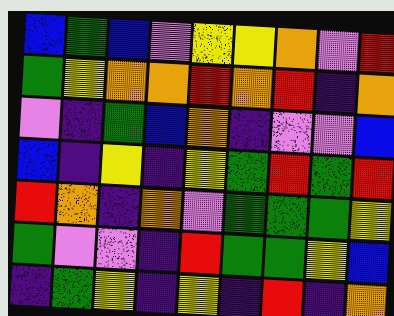[["blue", "green", "blue", "violet", "yellow", "yellow", "orange", "violet", "red"], ["green", "yellow", "orange", "orange", "red", "orange", "red", "indigo", "orange"], ["violet", "indigo", "green", "blue", "orange", "indigo", "violet", "violet", "blue"], ["blue", "indigo", "yellow", "indigo", "yellow", "green", "red", "green", "red"], ["red", "orange", "indigo", "orange", "violet", "green", "green", "green", "yellow"], ["green", "violet", "violet", "indigo", "red", "green", "green", "yellow", "blue"], ["indigo", "green", "yellow", "indigo", "yellow", "indigo", "red", "indigo", "orange"]]